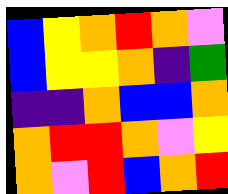[["blue", "yellow", "orange", "red", "orange", "violet"], ["blue", "yellow", "yellow", "orange", "indigo", "green"], ["indigo", "indigo", "orange", "blue", "blue", "orange"], ["orange", "red", "red", "orange", "violet", "yellow"], ["orange", "violet", "red", "blue", "orange", "red"]]